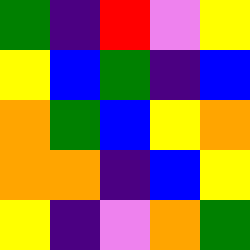[["green", "indigo", "red", "violet", "yellow"], ["yellow", "blue", "green", "indigo", "blue"], ["orange", "green", "blue", "yellow", "orange"], ["orange", "orange", "indigo", "blue", "yellow"], ["yellow", "indigo", "violet", "orange", "green"]]